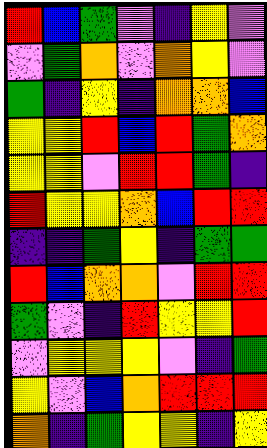[["red", "blue", "green", "violet", "indigo", "yellow", "violet"], ["violet", "green", "orange", "violet", "orange", "yellow", "violet"], ["green", "indigo", "yellow", "indigo", "orange", "orange", "blue"], ["yellow", "yellow", "red", "blue", "red", "green", "orange"], ["yellow", "yellow", "violet", "red", "red", "green", "indigo"], ["red", "yellow", "yellow", "orange", "blue", "red", "red"], ["indigo", "indigo", "green", "yellow", "indigo", "green", "green"], ["red", "blue", "orange", "orange", "violet", "red", "red"], ["green", "violet", "indigo", "red", "yellow", "yellow", "red"], ["violet", "yellow", "yellow", "yellow", "violet", "indigo", "green"], ["yellow", "violet", "blue", "orange", "red", "red", "red"], ["orange", "indigo", "green", "yellow", "yellow", "indigo", "yellow"]]